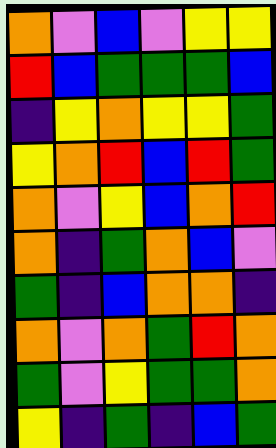[["orange", "violet", "blue", "violet", "yellow", "yellow"], ["red", "blue", "green", "green", "green", "blue"], ["indigo", "yellow", "orange", "yellow", "yellow", "green"], ["yellow", "orange", "red", "blue", "red", "green"], ["orange", "violet", "yellow", "blue", "orange", "red"], ["orange", "indigo", "green", "orange", "blue", "violet"], ["green", "indigo", "blue", "orange", "orange", "indigo"], ["orange", "violet", "orange", "green", "red", "orange"], ["green", "violet", "yellow", "green", "green", "orange"], ["yellow", "indigo", "green", "indigo", "blue", "green"]]